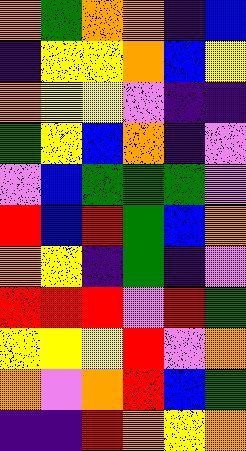[["orange", "green", "orange", "orange", "indigo", "blue"], ["indigo", "yellow", "yellow", "orange", "blue", "yellow"], ["orange", "yellow", "yellow", "violet", "indigo", "indigo"], ["green", "yellow", "blue", "orange", "indigo", "violet"], ["violet", "blue", "green", "green", "green", "violet"], ["red", "blue", "red", "green", "blue", "orange"], ["orange", "yellow", "indigo", "green", "indigo", "violet"], ["red", "red", "red", "violet", "red", "green"], ["yellow", "yellow", "yellow", "red", "violet", "orange"], ["orange", "violet", "orange", "red", "blue", "green"], ["indigo", "indigo", "red", "orange", "yellow", "orange"]]